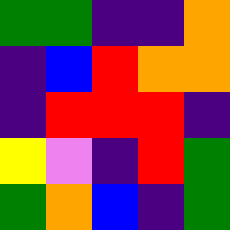[["green", "green", "indigo", "indigo", "orange"], ["indigo", "blue", "red", "orange", "orange"], ["indigo", "red", "red", "red", "indigo"], ["yellow", "violet", "indigo", "red", "green"], ["green", "orange", "blue", "indigo", "green"]]